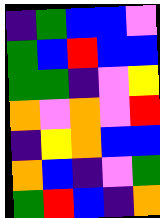[["indigo", "green", "blue", "blue", "violet"], ["green", "blue", "red", "blue", "blue"], ["green", "green", "indigo", "violet", "yellow"], ["orange", "violet", "orange", "violet", "red"], ["indigo", "yellow", "orange", "blue", "blue"], ["orange", "blue", "indigo", "violet", "green"], ["green", "red", "blue", "indigo", "orange"]]